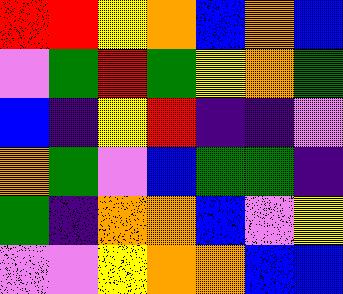[["red", "red", "yellow", "orange", "blue", "orange", "blue"], ["violet", "green", "red", "green", "yellow", "orange", "green"], ["blue", "indigo", "yellow", "red", "indigo", "indigo", "violet"], ["orange", "green", "violet", "blue", "green", "green", "indigo"], ["green", "indigo", "orange", "orange", "blue", "violet", "yellow"], ["violet", "violet", "yellow", "orange", "orange", "blue", "blue"]]